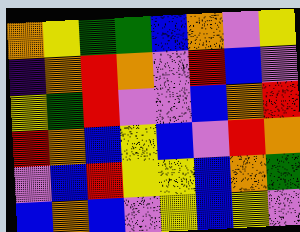[["orange", "yellow", "green", "green", "blue", "orange", "violet", "yellow"], ["indigo", "orange", "red", "orange", "violet", "red", "blue", "violet"], ["yellow", "green", "red", "violet", "violet", "blue", "orange", "red"], ["red", "orange", "blue", "yellow", "blue", "violet", "red", "orange"], ["violet", "blue", "red", "yellow", "yellow", "blue", "orange", "green"], ["blue", "orange", "blue", "violet", "yellow", "blue", "yellow", "violet"]]